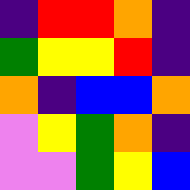[["indigo", "red", "red", "orange", "indigo"], ["green", "yellow", "yellow", "red", "indigo"], ["orange", "indigo", "blue", "blue", "orange"], ["violet", "yellow", "green", "orange", "indigo"], ["violet", "violet", "green", "yellow", "blue"]]